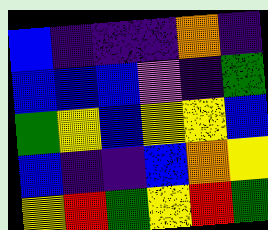[["blue", "indigo", "indigo", "indigo", "orange", "indigo"], ["blue", "blue", "blue", "violet", "indigo", "green"], ["green", "yellow", "blue", "yellow", "yellow", "blue"], ["blue", "indigo", "indigo", "blue", "orange", "yellow"], ["yellow", "red", "green", "yellow", "red", "green"]]